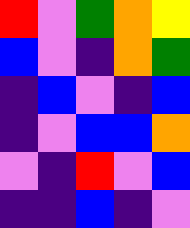[["red", "violet", "green", "orange", "yellow"], ["blue", "violet", "indigo", "orange", "green"], ["indigo", "blue", "violet", "indigo", "blue"], ["indigo", "violet", "blue", "blue", "orange"], ["violet", "indigo", "red", "violet", "blue"], ["indigo", "indigo", "blue", "indigo", "violet"]]